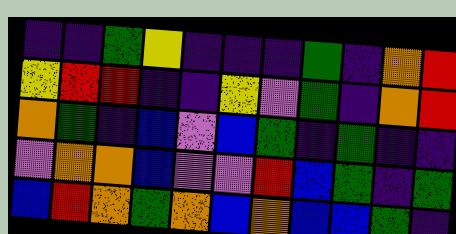[["indigo", "indigo", "green", "yellow", "indigo", "indigo", "indigo", "green", "indigo", "orange", "red"], ["yellow", "red", "red", "indigo", "indigo", "yellow", "violet", "green", "indigo", "orange", "red"], ["orange", "green", "indigo", "blue", "violet", "blue", "green", "indigo", "green", "indigo", "indigo"], ["violet", "orange", "orange", "blue", "violet", "violet", "red", "blue", "green", "indigo", "green"], ["blue", "red", "orange", "green", "orange", "blue", "orange", "blue", "blue", "green", "indigo"]]